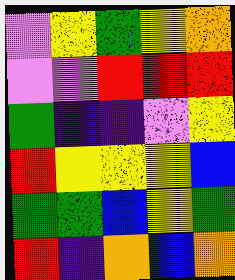[["violet", "yellow", "green", "yellow", "orange"], ["violet", "violet", "red", "red", "red"], ["green", "indigo", "indigo", "violet", "yellow"], ["red", "yellow", "yellow", "yellow", "blue"], ["green", "green", "blue", "yellow", "green"], ["red", "indigo", "orange", "blue", "orange"]]